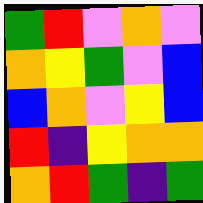[["green", "red", "violet", "orange", "violet"], ["orange", "yellow", "green", "violet", "blue"], ["blue", "orange", "violet", "yellow", "blue"], ["red", "indigo", "yellow", "orange", "orange"], ["orange", "red", "green", "indigo", "green"]]